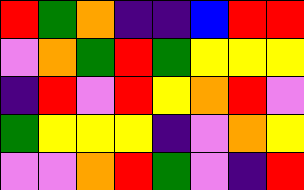[["red", "green", "orange", "indigo", "indigo", "blue", "red", "red"], ["violet", "orange", "green", "red", "green", "yellow", "yellow", "yellow"], ["indigo", "red", "violet", "red", "yellow", "orange", "red", "violet"], ["green", "yellow", "yellow", "yellow", "indigo", "violet", "orange", "yellow"], ["violet", "violet", "orange", "red", "green", "violet", "indigo", "red"]]